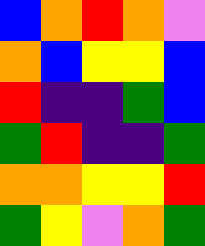[["blue", "orange", "red", "orange", "violet"], ["orange", "blue", "yellow", "yellow", "blue"], ["red", "indigo", "indigo", "green", "blue"], ["green", "red", "indigo", "indigo", "green"], ["orange", "orange", "yellow", "yellow", "red"], ["green", "yellow", "violet", "orange", "green"]]